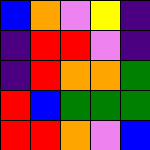[["blue", "orange", "violet", "yellow", "indigo"], ["indigo", "red", "red", "violet", "indigo"], ["indigo", "red", "orange", "orange", "green"], ["red", "blue", "green", "green", "green"], ["red", "red", "orange", "violet", "blue"]]